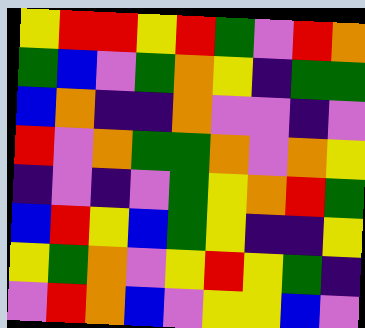[["yellow", "red", "red", "yellow", "red", "green", "violet", "red", "orange"], ["green", "blue", "violet", "green", "orange", "yellow", "indigo", "green", "green"], ["blue", "orange", "indigo", "indigo", "orange", "violet", "violet", "indigo", "violet"], ["red", "violet", "orange", "green", "green", "orange", "violet", "orange", "yellow"], ["indigo", "violet", "indigo", "violet", "green", "yellow", "orange", "red", "green"], ["blue", "red", "yellow", "blue", "green", "yellow", "indigo", "indigo", "yellow"], ["yellow", "green", "orange", "violet", "yellow", "red", "yellow", "green", "indigo"], ["violet", "red", "orange", "blue", "violet", "yellow", "yellow", "blue", "violet"]]